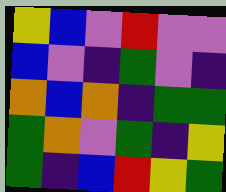[["yellow", "blue", "violet", "red", "violet", "violet"], ["blue", "violet", "indigo", "green", "violet", "indigo"], ["orange", "blue", "orange", "indigo", "green", "green"], ["green", "orange", "violet", "green", "indigo", "yellow"], ["green", "indigo", "blue", "red", "yellow", "green"]]